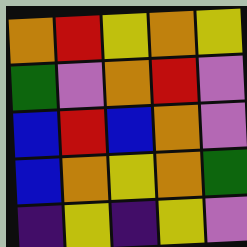[["orange", "red", "yellow", "orange", "yellow"], ["green", "violet", "orange", "red", "violet"], ["blue", "red", "blue", "orange", "violet"], ["blue", "orange", "yellow", "orange", "green"], ["indigo", "yellow", "indigo", "yellow", "violet"]]